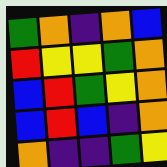[["green", "orange", "indigo", "orange", "blue"], ["red", "yellow", "yellow", "green", "orange"], ["blue", "red", "green", "yellow", "orange"], ["blue", "red", "blue", "indigo", "orange"], ["orange", "indigo", "indigo", "green", "yellow"]]